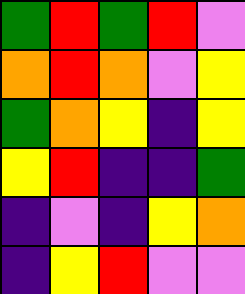[["green", "red", "green", "red", "violet"], ["orange", "red", "orange", "violet", "yellow"], ["green", "orange", "yellow", "indigo", "yellow"], ["yellow", "red", "indigo", "indigo", "green"], ["indigo", "violet", "indigo", "yellow", "orange"], ["indigo", "yellow", "red", "violet", "violet"]]